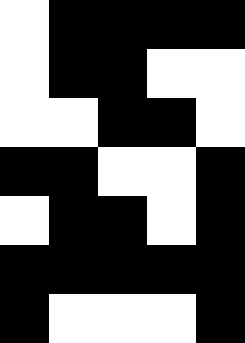[["white", "black", "black", "black", "black"], ["white", "black", "black", "white", "white"], ["white", "white", "black", "black", "white"], ["black", "black", "white", "white", "black"], ["white", "black", "black", "white", "black"], ["black", "black", "black", "black", "black"], ["black", "white", "white", "white", "black"]]